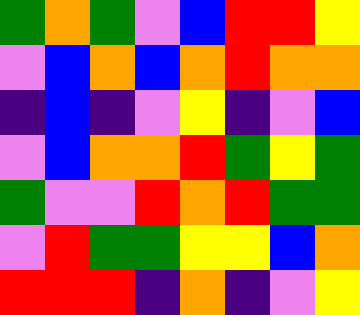[["green", "orange", "green", "violet", "blue", "red", "red", "yellow"], ["violet", "blue", "orange", "blue", "orange", "red", "orange", "orange"], ["indigo", "blue", "indigo", "violet", "yellow", "indigo", "violet", "blue"], ["violet", "blue", "orange", "orange", "red", "green", "yellow", "green"], ["green", "violet", "violet", "red", "orange", "red", "green", "green"], ["violet", "red", "green", "green", "yellow", "yellow", "blue", "orange"], ["red", "red", "red", "indigo", "orange", "indigo", "violet", "yellow"]]